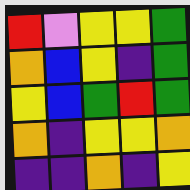[["red", "violet", "yellow", "yellow", "green"], ["orange", "blue", "yellow", "indigo", "green"], ["yellow", "blue", "green", "red", "green"], ["orange", "indigo", "yellow", "yellow", "orange"], ["indigo", "indigo", "orange", "indigo", "yellow"]]